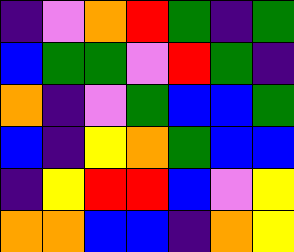[["indigo", "violet", "orange", "red", "green", "indigo", "green"], ["blue", "green", "green", "violet", "red", "green", "indigo"], ["orange", "indigo", "violet", "green", "blue", "blue", "green"], ["blue", "indigo", "yellow", "orange", "green", "blue", "blue"], ["indigo", "yellow", "red", "red", "blue", "violet", "yellow"], ["orange", "orange", "blue", "blue", "indigo", "orange", "yellow"]]